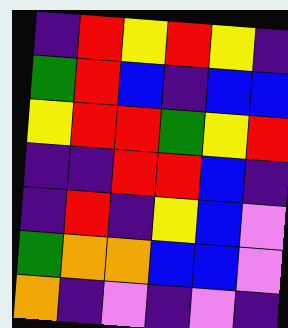[["indigo", "red", "yellow", "red", "yellow", "indigo"], ["green", "red", "blue", "indigo", "blue", "blue"], ["yellow", "red", "red", "green", "yellow", "red"], ["indigo", "indigo", "red", "red", "blue", "indigo"], ["indigo", "red", "indigo", "yellow", "blue", "violet"], ["green", "orange", "orange", "blue", "blue", "violet"], ["orange", "indigo", "violet", "indigo", "violet", "indigo"]]